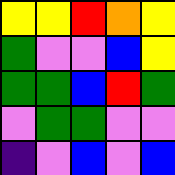[["yellow", "yellow", "red", "orange", "yellow"], ["green", "violet", "violet", "blue", "yellow"], ["green", "green", "blue", "red", "green"], ["violet", "green", "green", "violet", "violet"], ["indigo", "violet", "blue", "violet", "blue"]]